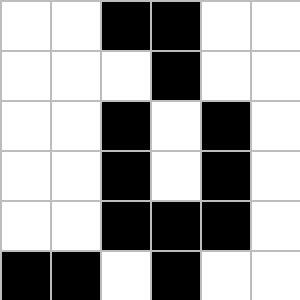[["white", "white", "black", "black", "white", "white"], ["white", "white", "white", "black", "white", "white"], ["white", "white", "black", "white", "black", "white"], ["white", "white", "black", "white", "black", "white"], ["white", "white", "black", "black", "black", "white"], ["black", "black", "white", "black", "white", "white"]]